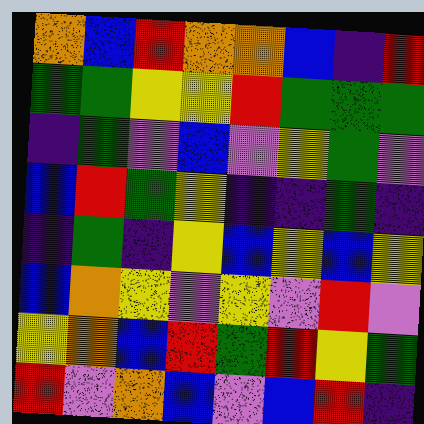[["orange", "blue", "red", "orange", "orange", "blue", "indigo", "red"], ["green", "green", "yellow", "yellow", "red", "green", "green", "green"], ["indigo", "green", "violet", "blue", "violet", "yellow", "green", "violet"], ["blue", "red", "green", "yellow", "indigo", "indigo", "green", "indigo"], ["indigo", "green", "indigo", "yellow", "blue", "yellow", "blue", "yellow"], ["blue", "orange", "yellow", "violet", "yellow", "violet", "red", "violet"], ["yellow", "orange", "blue", "red", "green", "red", "yellow", "green"], ["red", "violet", "orange", "blue", "violet", "blue", "red", "indigo"]]